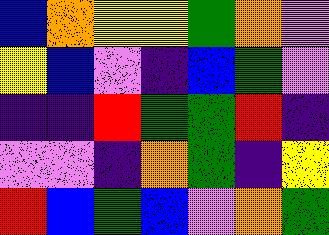[["blue", "orange", "yellow", "yellow", "green", "orange", "violet"], ["yellow", "blue", "violet", "indigo", "blue", "green", "violet"], ["indigo", "indigo", "red", "green", "green", "red", "indigo"], ["violet", "violet", "indigo", "orange", "green", "indigo", "yellow"], ["red", "blue", "green", "blue", "violet", "orange", "green"]]